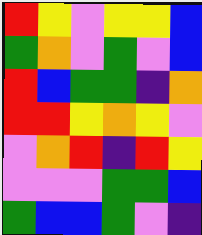[["red", "yellow", "violet", "yellow", "yellow", "blue"], ["green", "orange", "violet", "green", "violet", "blue"], ["red", "blue", "green", "green", "indigo", "orange"], ["red", "red", "yellow", "orange", "yellow", "violet"], ["violet", "orange", "red", "indigo", "red", "yellow"], ["violet", "violet", "violet", "green", "green", "blue"], ["green", "blue", "blue", "green", "violet", "indigo"]]